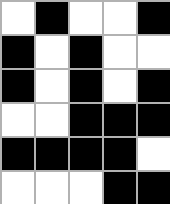[["white", "black", "white", "white", "black"], ["black", "white", "black", "white", "white"], ["black", "white", "black", "white", "black"], ["white", "white", "black", "black", "black"], ["black", "black", "black", "black", "white"], ["white", "white", "white", "black", "black"]]